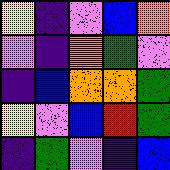[["yellow", "indigo", "violet", "blue", "orange"], ["violet", "indigo", "orange", "green", "violet"], ["indigo", "blue", "orange", "orange", "green"], ["yellow", "violet", "blue", "red", "green"], ["indigo", "green", "violet", "indigo", "blue"]]